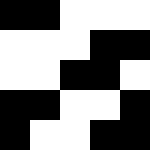[["black", "black", "white", "white", "white"], ["white", "white", "white", "black", "black"], ["white", "white", "black", "black", "white"], ["black", "black", "white", "white", "black"], ["black", "white", "white", "black", "black"]]